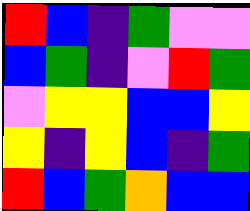[["red", "blue", "indigo", "green", "violet", "violet"], ["blue", "green", "indigo", "violet", "red", "green"], ["violet", "yellow", "yellow", "blue", "blue", "yellow"], ["yellow", "indigo", "yellow", "blue", "indigo", "green"], ["red", "blue", "green", "orange", "blue", "blue"]]